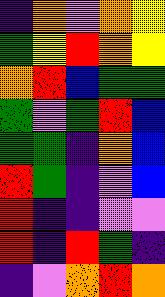[["indigo", "orange", "violet", "orange", "yellow"], ["green", "yellow", "red", "orange", "yellow"], ["orange", "red", "blue", "green", "green"], ["green", "violet", "green", "red", "blue"], ["green", "green", "indigo", "orange", "blue"], ["red", "green", "indigo", "violet", "blue"], ["red", "indigo", "indigo", "violet", "violet"], ["red", "indigo", "red", "green", "indigo"], ["indigo", "violet", "orange", "red", "orange"]]